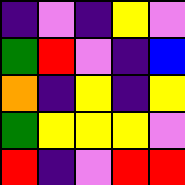[["indigo", "violet", "indigo", "yellow", "violet"], ["green", "red", "violet", "indigo", "blue"], ["orange", "indigo", "yellow", "indigo", "yellow"], ["green", "yellow", "yellow", "yellow", "violet"], ["red", "indigo", "violet", "red", "red"]]